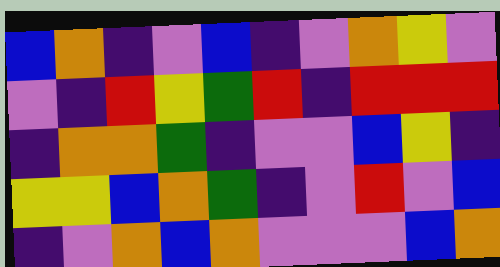[["blue", "orange", "indigo", "violet", "blue", "indigo", "violet", "orange", "yellow", "violet"], ["violet", "indigo", "red", "yellow", "green", "red", "indigo", "red", "red", "red"], ["indigo", "orange", "orange", "green", "indigo", "violet", "violet", "blue", "yellow", "indigo"], ["yellow", "yellow", "blue", "orange", "green", "indigo", "violet", "red", "violet", "blue"], ["indigo", "violet", "orange", "blue", "orange", "violet", "violet", "violet", "blue", "orange"]]